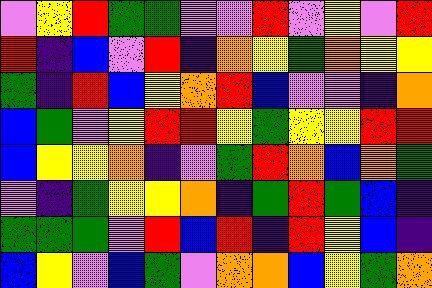[["violet", "yellow", "red", "green", "green", "violet", "violet", "red", "violet", "yellow", "violet", "red"], ["red", "indigo", "blue", "violet", "red", "indigo", "orange", "yellow", "green", "orange", "yellow", "yellow"], ["green", "indigo", "red", "blue", "yellow", "orange", "red", "blue", "violet", "violet", "indigo", "orange"], ["blue", "green", "violet", "yellow", "red", "red", "yellow", "green", "yellow", "yellow", "red", "red"], ["blue", "yellow", "yellow", "orange", "indigo", "violet", "green", "red", "orange", "blue", "orange", "green"], ["violet", "indigo", "green", "yellow", "yellow", "orange", "indigo", "green", "red", "green", "blue", "indigo"], ["green", "green", "green", "violet", "red", "blue", "red", "indigo", "red", "yellow", "blue", "indigo"], ["blue", "yellow", "violet", "blue", "green", "violet", "orange", "orange", "blue", "yellow", "green", "orange"]]